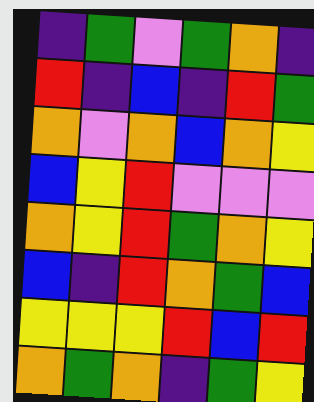[["indigo", "green", "violet", "green", "orange", "indigo"], ["red", "indigo", "blue", "indigo", "red", "green"], ["orange", "violet", "orange", "blue", "orange", "yellow"], ["blue", "yellow", "red", "violet", "violet", "violet"], ["orange", "yellow", "red", "green", "orange", "yellow"], ["blue", "indigo", "red", "orange", "green", "blue"], ["yellow", "yellow", "yellow", "red", "blue", "red"], ["orange", "green", "orange", "indigo", "green", "yellow"]]